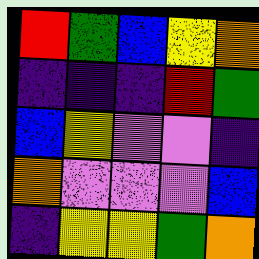[["red", "green", "blue", "yellow", "orange"], ["indigo", "indigo", "indigo", "red", "green"], ["blue", "yellow", "violet", "violet", "indigo"], ["orange", "violet", "violet", "violet", "blue"], ["indigo", "yellow", "yellow", "green", "orange"]]